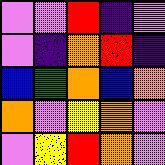[["violet", "violet", "red", "indigo", "violet"], ["violet", "indigo", "orange", "red", "indigo"], ["blue", "green", "orange", "blue", "orange"], ["orange", "violet", "yellow", "orange", "violet"], ["violet", "yellow", "red", "orange", "violet"]]